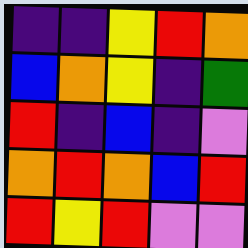[["indigo", "indigo", "yellow", "red", "orange"], ["blue", "orange", "yellow", "indigo", "green"], ["red", "indigo", "blue", "indigo", "violet"], ["orange", "red", "orange", "blue", "red"], ["red", "yellow", "red", "violet", "violet"]]